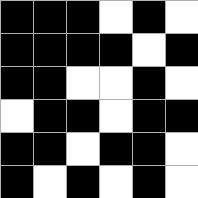[["black", "black", "black", "white", "black", "white"], ["black", "black", "black", "black", "white", "black"], ["black", "black", "white", "white", "black", "white"], ["white", "black", "black", "white", "black", "black"], ["black", "black", "white", "black", "black", "white"], ["black", "white", "black", "white", "black", "white"]]